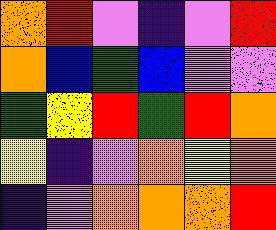[["orange", "red", "violet", "indigo", "violet", "red"], ["orange", "blue", "green", "blue", "violet", "violet"], ["green", "yellow", "red", "green", "red", "orange"], ["yellow", "indigo", "violet", "orange", "yellow", "orange"], ["indigo", "violet", "orange", "orange", "orange", "red"]]